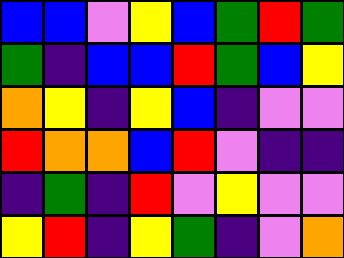[["blue", "blue", "violet", "yellow", "blue", "green", "red", "green"], ["green", "indigo", "blue", "blue", "red", "green", "blue", "yellow"], ["orange", "yellow", "indigo", "yellow", "blue", "indigo", "violet", "violet"], ["red", "orange", "orange", "blue", "red", "violet", "indigo", "indigo"], ["indigo", "green", "indigo", "red", "violet", "yellow", "violet", "violet"], ["yellow", "red", "indigo", "yellow", "green", "indigo", "violet", "orange"]]